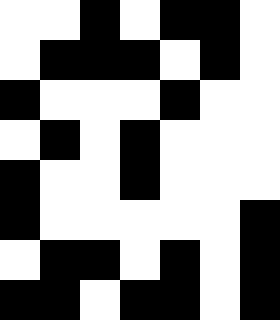[["white", "white", "black", "white", "black", "black", "white"], ["white", "black", "black", "black", "white", "black", "white"], ["black", "white", "white", "white", "black", "white", "white"], ["white", "black", "white", "black", "white", "white", "white"], ["black", "white", "white", "black", "white", "white", "white"], ["black", "white", "white", "white", "white", "white", "black"], ["white", "black", "black", "white", "black", "white", "black"], ["black", "black", "white", "black", "black", "white", "black"]]